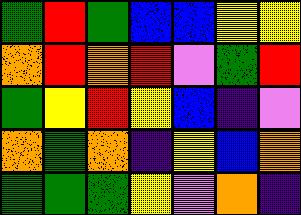[["green", "red", "green", "blue", "blue", "yellow", "yellow"], ["orange", "red", "orange", "red", "violet", "green", "red"], ["green", "yellow", "red", "yellow", "blue", "indigo", "violet"], ["orange", "green", "orange", "indigo", "yellow", "blue", "orange"], ["green", "green", "green", "yellow", "violet", "orange", "indigo"]]